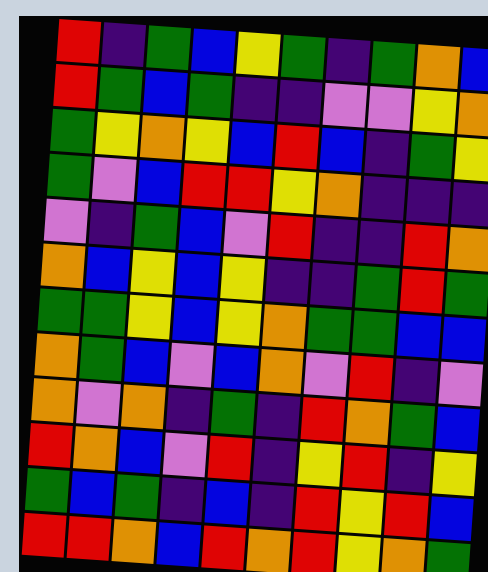[["red", "indigo", "green", "blue", "yellow", "green", "indigo", "green", "orange", "blue"], ["red", "green", "blue", "green", "indigo", "indigo", "violet", "violet", "yellow", "orange"], ["green", "yellow", "orange", "yellow", "blue", "red", "blue", "indigo", "green", "yellow"], ["green", "violet", "blue", "red", "red", "yellow", "orange", "indigo", "indigo", "indigo"], ["violet", "indigo", "green", "blue", "violet", "red", "indigo", "indigo", "red", "orange"], ["orange", "blue", "yellow", "blue", "yellow", "indigo", "indigo", "green", "red", "green"], ["green", "green", "yellow", "blue", "yellow", "orange", "green", "green", "blue", "blue"], ["orange", "green", "blue", "violet", "blue", "orange", "violet", "red", "indigo", "violet"], ["orange", "violet", "orange", "indigo", "green", "indigo", "red", "orange", "green", "blue"], ["red", "orange", "blue", "violet", "red", "indigo", "yellow", "red", "indigo", "yellow"], ["green", "blue", "green", "indigo", "blue", "indigo", "red", "yellow", "red", "blue"], ["red", "red", "orange", "blue", "red", "orange", "red", "yellow", "orange", "green"]]